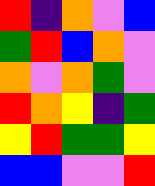[["red", "indigo", "orange", "violet", "blue"], ["green", "red", "blue", "orange", "violet"], ["orange", "violet", "orange", "green", "violet"], ["red", "orange", "yellow", "indigo", "green"], ["yellow", "red", "green", "green", "yellow"], ["blue", "blue", "violet", "violet", "red"]]